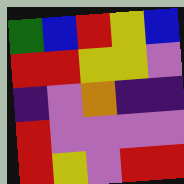[["green", "blue", "red", "yellow", "blue"], ["red", "red", "yellow", "yellow", "violet"], ["indigo", "violet", "orange", "indigo", "indigo"], ["red", "violet", "violet", "violet", "violet"], ["red", "yellow", "violet", "red", "red"]]